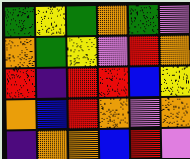[["green", "yellow", "green", "orange", "green", "violet"], ["orange", "green", "yellow", "violet", "red", "orange"], ["red", "indigo", "red", "red", "blue", "yellow"], ["orange", "blue", "red", "orange", "violet", "orange"], ["indigo", "orange", "orange", "blue", "red", "violet"]]